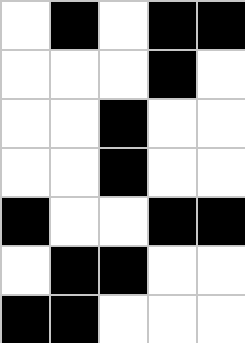[["white", "black", "white", "black", "black"], ["white", "white", "white", "black", "white"], ["white", "white", "black", "white", "white"], ["white", "white", "black", "white", "white"], ["black", "white", "white", "black", "black"], ["white", "black", "black", "white", "white"], ["black", "black", "white", "white", "white"]]